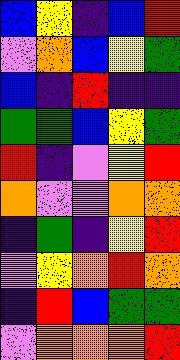[["blue", "yellow", "indigo", "blue", "red"], ["violet", "orange", "blue", "yellow", "green"], ["blue", "indigo", "red", "indigo", "indigo"], ["green", "green", "blue", "yellow", "green"], ["red", "indigo", "violet", "yellow", "red"], ["orange", "violet", "violet", "orange", "orange"], ["indigo", "green", "indigo", "yellow", "red"], ["violet", "yellow", "orange", "red", "orange"], ["indigo", "red", "blue", "green", "green"], ["violet", "orange", "orange", "orange", "red"]]